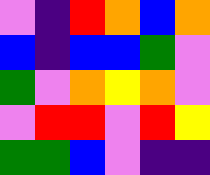[["violet", "indigo", "red", "orange", "blue", "orange"], ["blue", "indigo", "blue", "blue", "green", "violet"], ["green", "violet", "orange", "yellow", "orange", "violet"], ["violet", "red", "red", "violet", "red", "yellow"], ["green", "green", "blue", "violet", "indigo", "indigo"]]